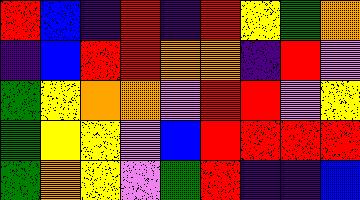[["red", "blue", "indigo", "red", "indigo", "red", "yellow", "green", "orange"], ["indigo", "blue", "red", "red", "orange", "orange", "indigo", "red", "violet"], ["green", "yellow", "orange", "orange", "violet", "red", "red", "violet", "yellow"], ["green", "yellow", "yellow", "violet", "blue", "red", "red", "red", "red"], ["green", "orange", "yellow", "violet", "green", "red", "indigo", "indigo", "blue"]]